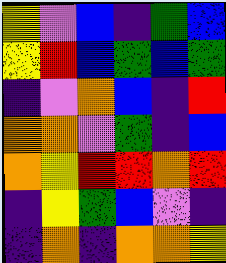[["yellow", "violet", "blue", "indigo", "green", "blue"], ["yellow", "red", "blue", "green", "blue", "green"], ["indigo", "violet", "orange", "blue", "indigo", "red"], ["orange", "orange", "violet", "green", "indigo", "blue"], ["orange", "yellow", "red", "red", "orange", "red"], ["indigo", "yellow", "green", "blue", "violet", "indigo"], ["indigo", "orange", "indigo", "orange", "orange", "yellow"]]